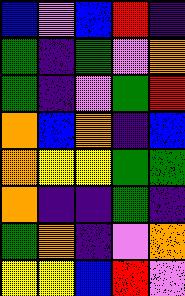[["blue", "violet", "blue", "red", "indigo"], ["green", "indigo", "green", "violet", "orange"], ["green", "indigo", "violet", "green", "red"], ["orange", "blue", "orange", "indigo", "blue"], ["orange", "yellow", "yellow", "green", "green"], ["orange", "indigo", "indigo", "green", "indigo"], ["green", "orange", "indigo", "violet", "orange"], ["yellow", "yellow", "blue", "red", "violet"]]